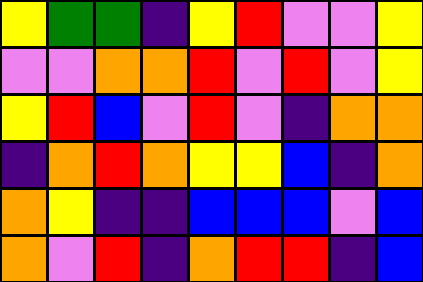[["yellow", "green", "green", "indigo", "yellow", "red", "violet", "violet", "yellow"], ["violet", "violet", "orange", "orange", "red", "violet", "red", "violet", "yellow"], ["yellow", "red", "blue", "violet", "red", "violet", "indigo", "orange", "orange"], ["indigo", "orange", "red", "orange", "yellow", "yellow", "blue", "indigo", "orange"], ["orange", "yellow", "indigo", "indigo", "blue", "blue", "blue", "violet", "blue"], ["orange", "violet", "red", "indigo", "orange", "red", "red", "indigo", "blue"]]